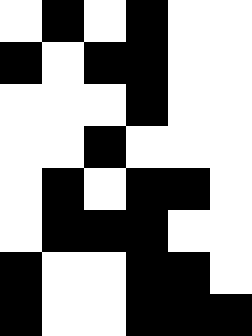[["white", "black", "white", "black", "white", "white"], ["black", "white", "black", "black", "white", "white"], ["white", "white", "white", "black", "white", "white"], ["white", "white", "black", "white", "white", "white"], ["white", "black", "white", "black", "black", "white"], ["white", "black", "black", "black", "white", "white"], ["black", "white", "white", "black", "black", "white"], ["black", "white", "white", "black", "black", "black"]]